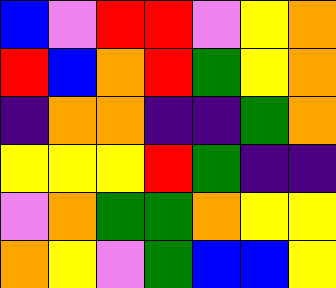[["blue", "violet", "red", "red", "violet", "yellow", "orange"], ["red", "blue", "orange", "red", "green", "yellow", "orange"], ["indigo", "orange", "orange", "indigo", "indigo", "green", "orange"], ["yellow", "yellow", "yellow", "red", "green", "indigo", "indigo"], ["violet", "orange", "green", "green", "orange", "yellow", "yellow"], ["orange", "yellow", "violet", "green", "blue", "blue", "yellow"]]